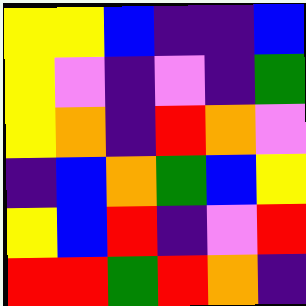[["yellow", "yellow", "blue", "indigo", "indigo", "blue"], ["yellow", "violet", "indigo", "violet", "indigo", "green"], ["yellow", "orange", "indigo", "red", "orange", "violet"], ["indigo", "blue", "orange", "green", "blue", "yellow"], ["yellow", "blue", "red", "indigo", "violet", "red"], ["red", "red", "green", "red", "orange", "indigo"]]